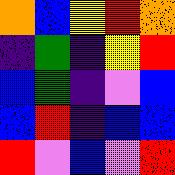[["orange", "blue", "yellow", "red", "orange"], ["indigo", "green", "indigo", "yellow", "red"], ["blue", "green", "indigo", "violet", "blue"], ["blue", "red", "indigo", "blue", "blue"], ["red", "violet", "blue", "violet", "red"]]